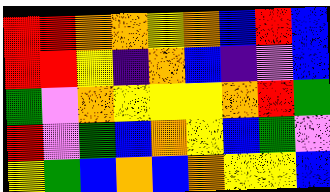[["red", "red", "orange", "orange", "yellow", "orange", "blue", "red", "blue"], ["red", "red", "yellow", "indigo", "orange", "blue", "indigo", "violet", "blue"], ["green", "violet", "orange", "yellow", "yellow", "yellow", "orange", "red", "green"], ["red", "violet", "green", "blue", "orange", "yellow", "blue", "green", "violet"], ["yellow", "green", "blue", "orange", "blue", "orange", "yellow", "yellow", "blue"]]